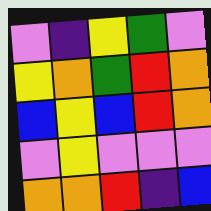[["violet", "indigo", "yellow", "green", "violet"], ["yellow", "orange", "green", "red", "orange"], ["blue", "yellow", "blue", "red", "orange"], ["violet", "yellow", "violet", "violet", "violet"], ["orange", "orange", "red", "indigo", "blue"]]